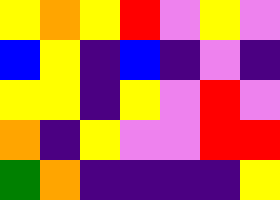[["yellow", "orange", "yellow", "red", "violet", "yellow", "violet"], ["blue", "yellow", "indigo", "blue", "indigo", "violet", "indigo"], ["yellow", "yellow", "indigo", "yellow", "violet", "red", "violet"], ["orange", "indigo", "yellow", "violet", "violet", "red", "red"], ["green", "orange", "indigo", "indigo", "indigo", "indigo", "yellow"]]